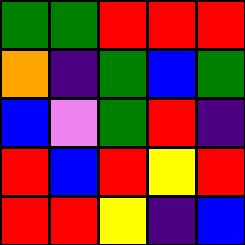[["green", "green", "red", "red", "red"], ["orange", "indigo", "green", "blue", "green"], ["blue", "violet", "green", "red", "indigo"], ["red", "blue", "red", "yellow", "red"], ["red", "red", "yellow", "indigo", "blue"]]